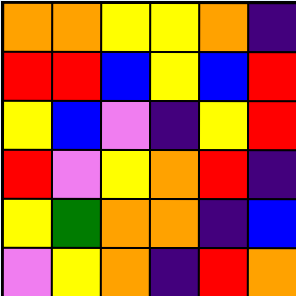[["orange", "orange", "yellow", "yellow", "orange", "indigo"], ["red", "red", "blue", "yellow", "blue", "red"], ["yellow", "blue", "violet", "indigo", "yellow", "red"], ["red", "violet", "yellow", "orange", "red", "indigo"], ["yellow", "green", "orange", "orange", "indigo", "blue"], ["violet", "yellow", "orange", "indigo", "red", "orange"]]